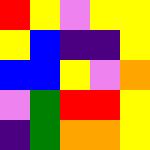[["red", "yellow", "violet", "yellow", "yellow"], ["yellow", "blue", "indigo", "indigo", "yellow"], ["blue", "blue", "yellow", "violet", "orange"], ["violet", "green", "red", "red", "yellow"], ["indigo", "green", "orange", "orange", "yellow"]]